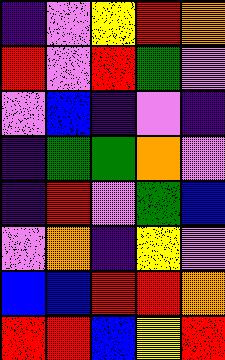[["indigo", "violet", "yellow", "red", "orange"], ["red", "violet", "red", "green", "violet"], ["violet", "blue", "indigo", "violet", "indigo"], ["indigo", "green", "green", "orange", "violet"], ["indigo", "red", "violet", "green", "blue"], ["violet", "orange", "indigo", "yellow", "violet"], ["blue", "blue", "red", "red", "orange"], ["red", "red", "blue", "yellow", "red"]]